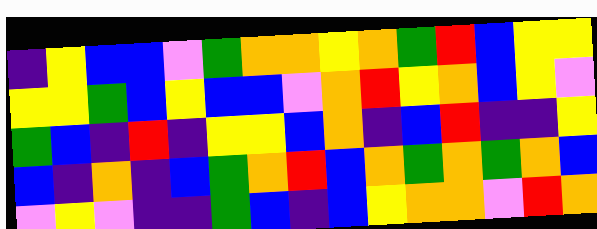[["indigo", "yellow", "blue", "blue", "violet", "green", "orange", "orange", "yellow", "orange", "green", "red", "blue", "yellow", "yellow"], ["yellow", "yellow", "green", "blue", "yellow", "blue", "blue", "violet", "orange", "red", "yellow", "orange", "blue", "yellow", "violet"], ["green", "blue", "indigo", "red", "indigo", "yellow", "yellow", "blue", "orange", "indigo", "blue", "red", "indigo", "indigo", "yellow"], ["blue", "indigo", "orange", "indigo", "blue", "green", "orange", "red", "blue", "orange", "green", "orange", "green", "orange", "blue"], ["violet", "yellow", "violet", "indigo", "indigo", "green", "blue", "indigo", "blue", "yellow", "orange", "orange", "violet", "red", "orange"]]